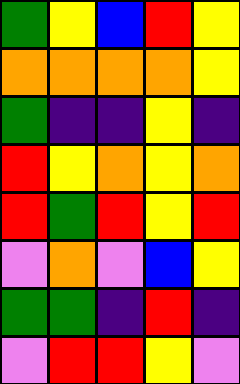[["green", "yellow", "blue", "red", "yellow"], ["orange", "orange", "orange", "orange", "yellow"], ["green", "indigo", "indigo", "yellow", "indigo"], ["red", "yellow", "orange", "yellow", "orange"], ["red", "green", "red", "yellow", "red"], ["violet", "orange", "violet", "blue", "yellow"], ["green", "green", "indigo", "red", "indigo"], ["violet", "red", "red", "yellow", "violet"]]